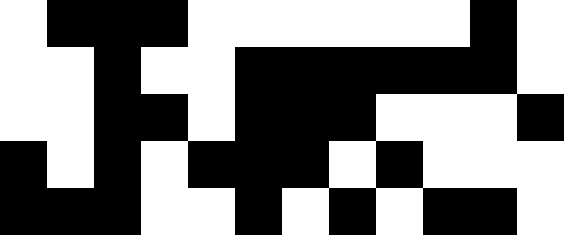[["white", "black", "black", "black", "white", "white", "white", "white", "white", "white", "black", "white"], ["white", "white", "black", "white", "white", "black", "black", "black", "black", "black", "black", "white"], ["white", "white", "black", "black", "white", "black", "black", "black", "white", "white", "white", "black"], ["black", "white", "black", "white", "black", "black", "black", "white", "black", "white", "white", "white"], ["black", "black", "black", "white", "white", "black", "white", "black", "white", "black", "black", "white"]]